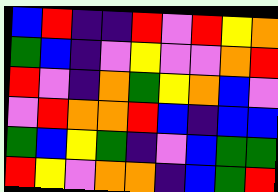[["blue", "red", "indigo", "indigo", "red", "violet", "red", "yellow", "orange"], ["green", "blue", "indigo", "violet", "yellow", "violet", "violet", "orange", "red"], ["red", "violet", "indigo", "orange", "green", "yellow", "orange", "blue", "violet"], ["violet", "red", "orange", "orange", "red", "blue", "indigo", "blue", "blue"], ["green", "blue", "yellow", "green", "indigo", "violet", "blue", "green", "green"], ["red", "yellow", "violet", "orange", "orange", "indigo", "blue", "green", "red"]]